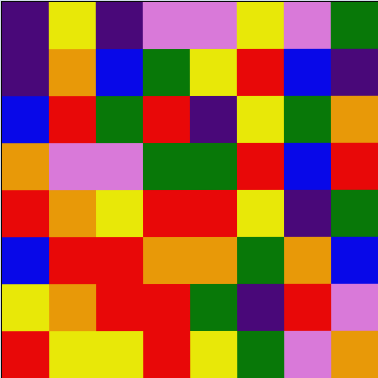[["indigo", "yellow", "indigo", "violet", "violet", "yellow", "violet", "green"], ["indigo", "orange", "blue", "green", "yellow", "red", "blue", "indigo"], ["blue", "red", "green", "red", "indigo", "yellow", "green", "orange"], ["orange", "violet", "violet", "green", "green", "red", "blue", "red"], ["red", "orange", "yellow", "red", "red", "yellow", "indigo", "green"], ["blue", "red", "red", "orange", "orange", "green", "orange", "blue"], ["yellow", "orange", "red", "red", "green", "indigo", "red", "violet"], ["red", "yellow", "yellow", "red", "yellow", "green", "violet", "orange"]]